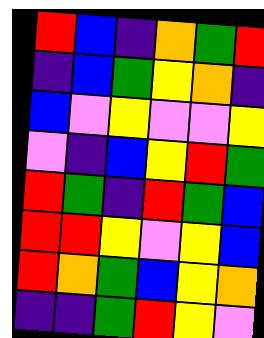[["red", "blue", "indigo", "orange", "green", "red"], ["indigo", "blue", "green", "yellow", "orange", "indigo"], ["blue", "violet", "yellow", "violet", "violet", "yellow"], ["violet", "indigo", "blue", "yellow", "red", "green"], ["red", "green", "indigo", "red", "green", "blue"], ["red", "red", "yellow", "violet", "yellow", "blue"], ["red", "orange", "green", "blue", "yellow", "orange"], ["indigo", "indigo", "green", "red", "yellow", "violet"]]